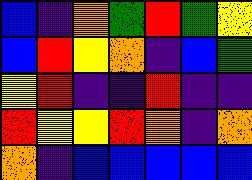[["blue", "indigo", "orange", "green", "red", "green", "yellow"], ["blue", "red", "yellow", "orange", "indigo", "blue", "green"], ["yellow", "red", "indigo", "indigo", "red", "indigo", "indigo"], ["red", "yellow", "yellow", "red", "orange", "indigo", "orange"], ["orange", "indigo", "blue", "blue", "blue", "blue", "blue"]]